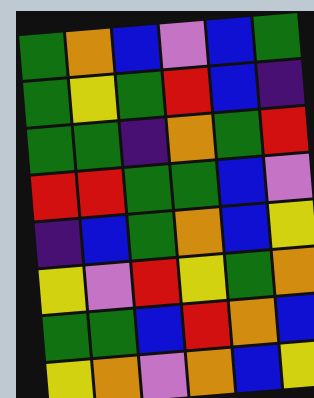[["green", "orange", "blue", "violet", "blue", "green"], ["green", "yellow", "green", "red", "blue", "indigo"], ["green", "green", "indigo", "orange", "green", "red"], ["red", "red", "green", "green", "blue", "violet"], ["indigo", "blue", "green", "orange", "blue", "yellow"], ["yellow", "violet", "red", "yellow", "green", "orange"], ["green", "green", "blue", "red", "orange", "blue"], ["yellow", "orange", "violet", "orange", "blue", "yellow"]]